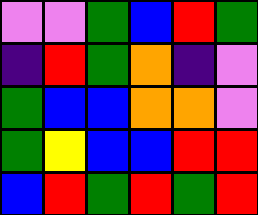[["violet", "violet", "green", "blue", "red", "green"], ["indigo", "red", "green", "orange", "indigo", "violet"], ["green", "blue", "blue", "orange", "orange", "violet"], ["green", "yellow", "blue", "blue", "red", "red"], ["blue", "red", "green", "red", "green", "red"]]